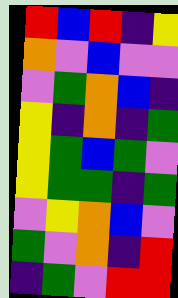[["red", "blue", "red", "indigo", "yellow"], ["orange", "violet", "blue", "violet", "violet"], ["violet", "green", "orange", "blue", "indigo"], ["yellow", "indigo", "orange", "indigo", "green"], ["yellow", "green", "blue", "green", "violet"], ["yellow", "green", "green", "indigo", "green"], ["violet", "yellow", "orange", "blue", "violet"], ["green", "violet", "orange", "indigo", "red"], ["indigo", "green", "violet", "red", "red"]]